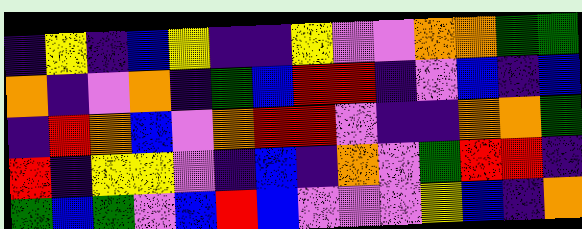[["indigo", "yellow", "indigo", "blue", "yellow", "indigo", "indigo", "yellow", "violet", "violet", "orange", "orange", "green", "green"], ["orange", "indigo", "violet", "orange", "indigo", "green", "blue", "red", "red", "indigo", "violet", "blue", "indigo", "blue"], ["indigo", "red", "orange", "blue", "violet", "orange", "red", "red", "violet", "indigo", "indigo", "orange", "orange", "green"], ["red", "indigo", "yellow", "yellow", "violet", "indigo", "blue", "indigo", "orange", "violet", "green", "red", "red", "indigo"], ["green", "blue", "green", "violet", "blue", "red", "blue", "violet", "violet", "violet", "yellow", "blue", "indigo", "orange"]]